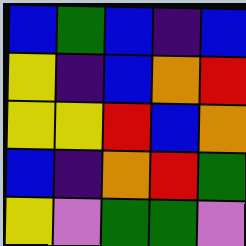[["blue", "green", "blue", "indigo", "blue"], ["yellow", "indigo", "blue", "orange", "red"], ["yellow", "yellow", "red", "blue", "orange"], ["blue", "indigo", "orange", "red", "green"], ["yellow", "violet", "green", "green", "violet"]]